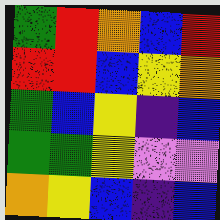[["green", "red", "orange", "blue", "red"], ["red", "red", "blue", "yellow", "orange"], ["green", "blue", "yellow", "indigo", "blue"], ["green", "green", "yellow", "violet", "violet"], ["orange", "yellow", "blue", "indigo", "blue"]]